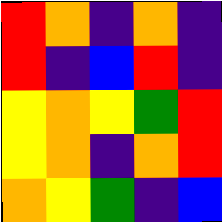[["red", "orange", "indigo", "orange", "indigo"], ["red", "indigo", "blue", "red", "indigo"], ["yellow", "orange", "yellow", "green", "red"], ["yellow", "orange", "indigo", "orange", "red"], ["orange", "yellow", "green", "indigo", "blue"]]